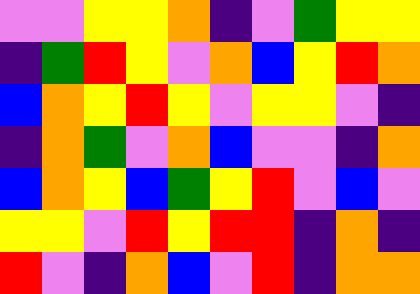[["violet", "violet", "yellow", "yellow", "orange", "indigo", "violet", "green", "yellow", "yellow"], ["indigo", "green", "red", "yellow", "violet", "orange", "blue", "yellow", "red", "orange"], ["blue", "orange", "yellow", "red", "yellow", "violet", "yellow", "yellow", "violet", "indigo"], ["indigo", "orange", "green", "violet", "orange", "blue", "violet", "violet", "indigo", "orange"], ["blue", "orange", "yellow", "blue", "green", "yellow", "red", "violet", "blue", "violet"], ["yellow", "yellow", "violet", "red", "yellow", "red", "red", "indigo", "orange", "indigo"], ["red", "violet", "indigo", "orange", "blue", "violet", "red", "indigo", "orange", "orange"]]